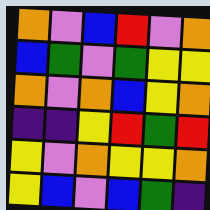[["orange", "violet", "blue", "red", "violet", "orange"], ["blue", "green", "violet", "green", "yellow", "yellow"], ["orange", "violet", "orange", "blue", "yellow", "orange"], ["indigo", "indigo", "yellow", "red", "green", "red"], ["yellow", "violet", "orange", "yellow", "yellow", "orange"], ["yellow", "blue", "violet", "blue", "green", "indigo"]]